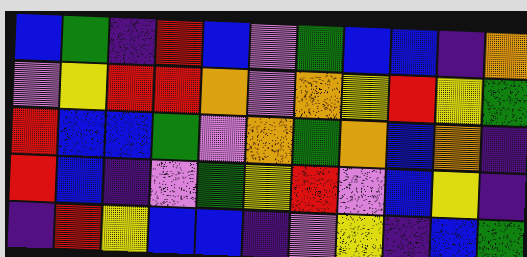[["blue", "green", "indigo", "red", "blue", "violet", "green", "blue", "blue", "indigo", "orange"], ["violet", "yellow", "red", "red", "orange", "violet", "orange", "yellow", "red", "yellow", "green"], ["red", "blue", "blue", "green", "violet", "orange", "green", "orange", "blue", "orange", "indigo"], ["red", "blue", "indigo", "violet", "green", "yellow", "red", "violet", "blue", "yellow", "indigo"], ["indigo", "red", "yellow", "blue", "blue", "indigo", "violet", "yellow", "indigo", "blue", "green"]]